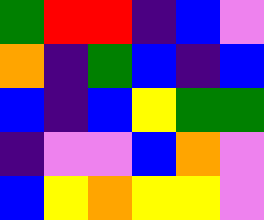[["green", "red", "red", "indigo", "blue", "violet"], ["orange", "indigo", "green", "blue", "indigo", "blue"], ["blue", "indigo", "blue", "yellow", "green", "green"], ["indigo", "violet", "violet", "blue", "orange", "violet"], ["blue", "yellow", "orange", "yellow", "yellow", "violet"]]